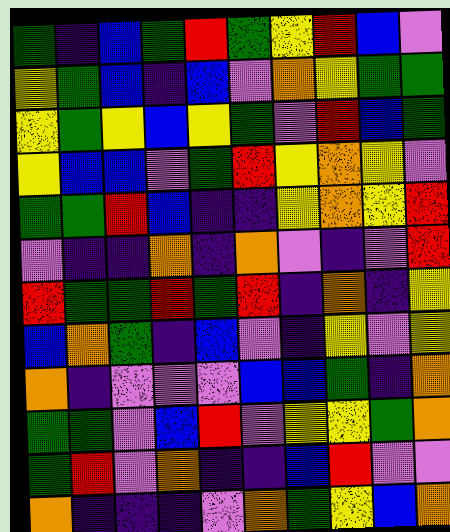[["green", "indigo", "blue", "green", "red", "green", "yellow", "red", "blue", "violet"], ["yellow", "green", "blue", "indigo", "blue", "violet", "orange", "yellow", "green", "green"], ["yellow", "green", "yellow", "blue", "yellow", "green", "violet", "red", "blue", "green"], ["yellow", "blue", "blue", "violet", "green", "red", "yellow", "orange", "yellow", "violet"], ["green", "green", "red", "blue", "indigo", "indigo", "yellow", "orange", "yellow", "red"], ["violet", "indigo", "indigo", "orange", "indigo", "orange", "violet", "indigo", "violet", "red"], ["red", "green", "green", "red", "green", "red", "indigo", "orange", "indigo", "yellow"], ["blue", "orange", "green", "indigo", "blue", "violet", "indigo", "yellow", "violet", "yellow"], ["orange", "indigo", "violet", "violet", "violet", "blue", "blue", "green", "indigo", "orange"], ["green", "green", "violet", "blue", "red", "violet", "yellow", "yellow", "green", "orange"], ["green", "red", "violet", "orange", "indigo", "indigo", "blue", "red", "violet", "violet"], ["orange", "indigo", "indigo", "indigo", "violet", "orange", "green", "yellow", "blue", "orange"]]